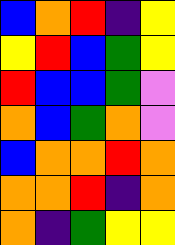[["blue", "orange", "red", "indigo", "yellow"], ["yellow", "red", "blue", "green", "yellow"], ["red", "blue", "blue", "green", "violet"], ["orange", "blue", "green", "orange", "violet"], ["blue", "orange", "orange", "red", "orange"], ["orange", "orange", "red", "indigo", "orange"], ["orange", "indigo", "green", "yellow", "yellow"]]